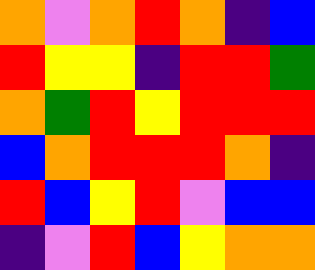[["orange", "violet", "orange", "red", "orange", "indigo", "blue"], ["red", "yellow", "yellow", "indigo", "red", "red", "green"], ["orange", "green", "red", "yellow", "red", "red", "red"], ["blue", "orange", "red", "red", "red", "orange", "indigo"], ["red", "blue", "yellow", "red", "violet", "blue", "blue"], ["indigo", "violet", "red", "blue", "yellow", "orange", "orange"]]